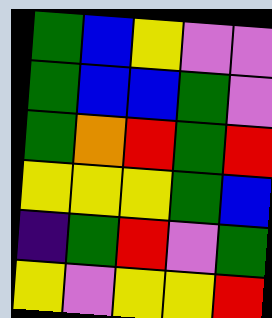[["green", "blue", "yellow", "violet", "violet"], ["green", "blue", "blue", "green", "violet"], ["green", "orange", "red", "green", "red"], ["yellow", "yellow", "yellow", "green", "blue"], ["indigo", "green", "red", "violet", "green"], ["yellow", "violet", "yellow", "yellow", "red"]]